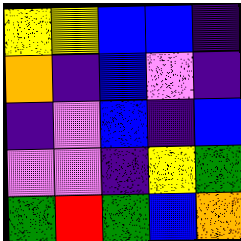[["yellow", "yellow", "blue", "blue", "indigo"], ["orange", "indigo", "blue", "violet", "indigo"], ["indigo", "violet", "blue", "indigo", "blue"], ["violet", "violet", "indigo", "yellow", "green"], ["green", "red", "green", "blue", "orange"]]